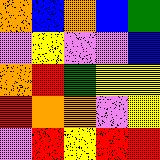[["orange", "blue", "orange", "blue", "green"], ["violet", "yellow", "violet", "violet", "blue"], ["orange", "red", "green", "yellow", "yellow"], ["red", "orange", "orange", "violet", "yellow"], ["violet", "red", "yellow", "red", "red"]]